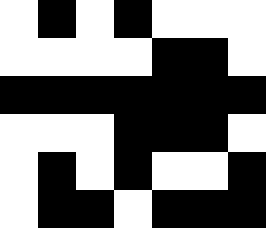[["white", "black", "white", "black", "white", "white", "white"], ["white", "white", "white", "white", "black", "black", "white"], ["black", "black", "black", "black", "black", "black", "black"], ["white", "white", "white", "black", "black", "black", "white"], ["white", "black", "white", "black", "white", "white", "black"], ["white", "black", "black", "white", "black", "black", "black"]]